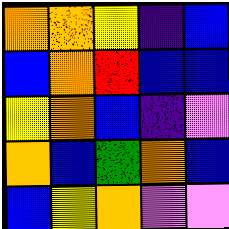[["orange", "orange", "yellow", "indigo", "blue"], ["blue", "orange", "red", "blue", "blue"], ["yellow", "orange", "blue", "indigo", "violet"], ["orange", "blue", "green", "orange", "blue"], ["blue", "yellow", "orange", "violet", "violet"]]